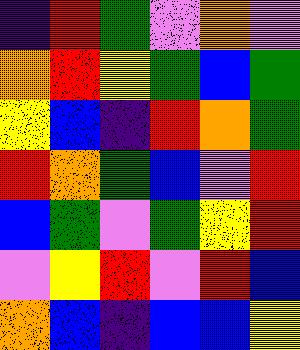[["indigo", "red", "green", "violet", "orange", "violet"], ["orange", "red", "yellow", "green", "blue", "green"], ["yellow", "blue", "indigo", "red", "orange", "green"], ["red", "orange", "green", "blue", "violet", "red"], ["blue", "green", "violet", "green", "yellow", "red"], ["violet", "yellow", "red", "violet", "red", "blue"], ["orange", "blue", "indigo", "blue", "blue", "yellow"]]